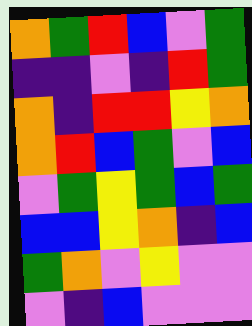[["orange", "green", "red", "blue", "violet", "green"], ["indigo", "indigo", "violet", "indigo", "red", "green"], ["orange", "indigo", "red", "red", "yellow", "orange"], ["orange", "red", "blue", "green", "violet", "blue"], ["violet", "green", "yellow", "green", "blue", "green"], ["blue", "blue", "yellow", "orange", "indigo", "blue"], ["green", "orange", "violet", "yellow", "violet", "violet"], ["violet", "indigo", "blue", "violet", "violet", "violet"]]